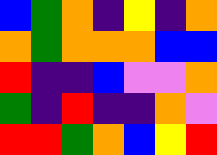[["blue", "green", "orange", "indigo", "yellow", "indigo", "orange"], ["orange", "green", "orange", "orange", "orange", "blue", "blue"], ["red", "indigo", "indigo", "blue", "violet", "violet", "orange"], ["green", "indigo", "red", "indigo", "indigo", "orange", "violet"], ["red", "red", "green", "orange", "blue", "yellow", "red"]]